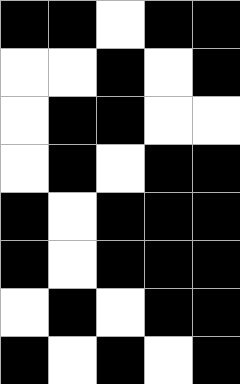[["black", "black", "white", "black", "black"], ["white", "white", "black", "white", "black"], ["white", "black", "black", "white", "white"], ["white", "black", "white", "black", "black"], ["black", "white", "black", "black", "black"], ["black", "white", "black", "black", "black"], ["white", "black", "white", "black", "black"], ["black", "white", "black", "white", "black"]]